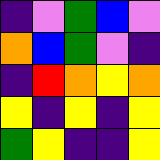[["indigo", "violet", "green", "blue", "violet"], ["orange", "blue", "green", "violet", "indigo"], ["indigo", "red", "orange", "yellow", "orange"], ["yellow", "indigo", "yellow", "indigo", "yellow"], ["green", "yellow", "indigo", "indigo", "yellow"]]